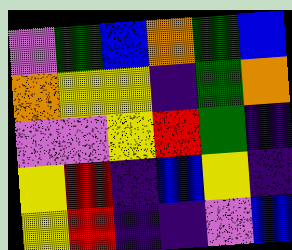[["violet", "green", "blue", "orange", "green", "blue"], ["orange", "yellow", "yellow", "indigo", "green", "orange"], ["violet", "violet", "yellow", "red", "green", "indigo"], ["yellow", "red", "indigo", "blue", "yellow", "indigo"], ["yellow", "red", "indigo", "indigo", "violet", "blue"]]